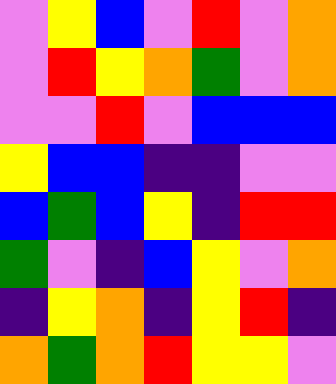[["violet", "yellow", "blue", "violet", "red", "violet", "orange"], ["violet", "red", "yellow", "orange", "green", "violet", "orange"], ["violet", "violet", "red", "violet", "blue", "blue", "blue"], ["yellow", "blue", "blue", "indigo", "indigo", "violet", "violet"], ["blue", "green", "blue", "yellow", "indigo", "red", "red"], ["green", "violet", "indigo", "blue", "yellow", "violet", "orange"], ["indigo", "yellow", "orange", "indigo", "yellow", "red", "indigo"], ["orange", "green", "orange", "red", "yellow", "yellow", "violet"]]